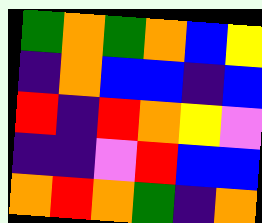[["green", "orange", "green", "orange", "blue", "yellow"], ["indigo", "orange", "blue", "blue", "indigo", "blue"], ["red", "indigo", "red", "orange", "yellow", "violet"], ["indigo", "indigo", "violet", "red", "blue", "blue"], ["orange", "red", "orange", "green", "indigo", "orange"]]